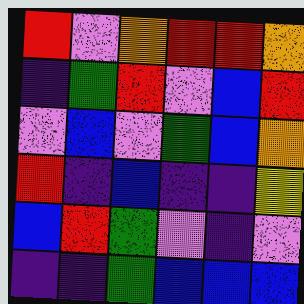[["red", "violet", "orange", "red", "red", "orange"], ["indigo", "green", "red", "violet", "blue", "red"], ["violet", "blue", "violet", "green", "blue", "orange"], ["red", "indigo", "blue", "indigo", "indigo", "yellow"], ["blue", "red", "green", "violet", "indigo", "violet"], ["indigo", "indigo", "green", "blue", "blue", "blue"]]